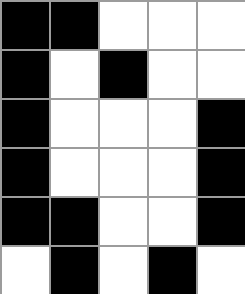[["black", "black", "white", "white", "white"], ["black", "white", "black", "white", "white"], ["black", "white", "white", "white", "black"], ["black", "white", "white", "white", "black"], ["black", "black", "white", "white", "black"], ["white", "black", "white", "black", "white"]]